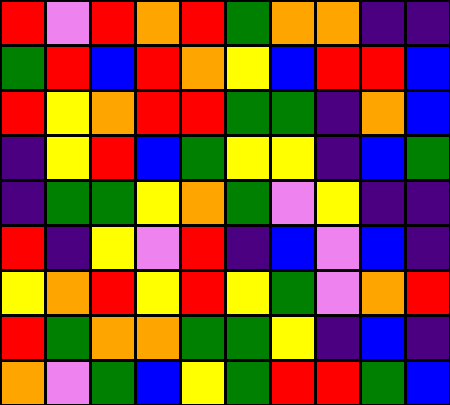[["red", "violet", "red", "orange", "red", "green", "orange", "orange", "indigo", "indigo"], ["green", "red", "blue", "red", "orange", "yellow", "blue", "red", "red", "blue"], ["red", "yellow", "orange", "red", "red", "green", "green", "indigo", "orange", "blue"], ["indigo", "yellow", "red", "blue", "green", "yellow", "yellow", "indigo", "blue", "green"], ["indigo", "green", "green", "yellow", "orange", "green", "violet", "yellow", "indigo", "indigo"], ["red", "indigo", "yellow", "violet", "red", "indigo", "blue", "violet", "blue", "indigo"], ["yellow", "orange", "red", "yellow", "red", "yellow", "green", "violet", "orange", "red"], ["red", "green", "orange", "orange", "green", "green", "yellow", "indigo", "blue", "indigo"], ["orange", "violet", "green", "blue", "yellow", "green", "red", "red", "green", "blue"]]